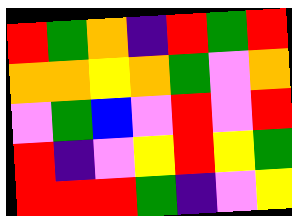[["red", "green", "orange", "indigo", "red", "green", "red"], ["orange", "orange", "yellow", "orange", "green", "violet", "orange"], ["violet", "green", "blue", "violet", "red", "violet", "red"], ["red", "indigo", "violet", "yellow", "red", "yellow", "green"], ["red", "red", "red", "green", "indigo", "violet", "yellow"]]